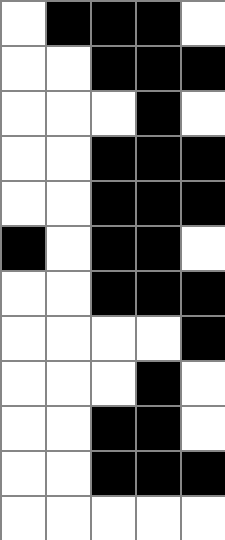[["white", "black", "black", "black", "white"], ["white", "white", "black", "black", "black"], ["white", "white", "white", "black", "white"], ["white", "white", "black", "black", "black"], ["white", "white", "black", "black", "black"], ["black", "white", "black", "black", "white"], ["white", "white", "black", "black", "black"], ["white", "white", "white", "white", "black"], ["white", "white", "white", "black", "white"], ["white", "white", "black", "black", "white"], ["white", "white", "black", "black", "black"], ["white", "white", "white", "white", "white"]]